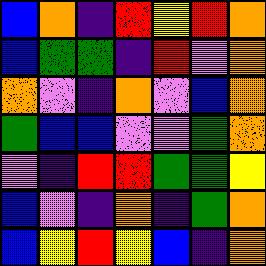[["blue", "orange", "indigo", "red", "yellow", "red", "orange"], ["blue", "green", "green", "indigo", "red", "violet", "orange"], ["orange", "violet", "indigo", "orange", "violet", "blue", "orange"], ["green", "blue", "blue", "violet", "violet", "green", "orange"], ["violet", "indigo", "red", "red", "green", "green", "yellow"], ["blue", "violet", "indigo", "orange", "indigo", "green", "orange"], ["blue", "yellow", "red", "yellow", "blue", "indigo", "orange"]]